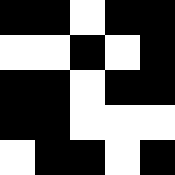[["black", "black", "white", "black", "black"], ["white", "white", "black", "white", "black"], ["black", "black", "white", "black", "black"], ["black", "black", "white", "white", "white"], ["white", "black", "black", "white", "black"]]